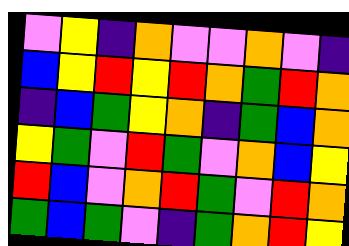[["violet", "yellow", "indigo", "orange", "violet", "violet", "orange", "violet", "indigo"], ["blue", "yellow", "red", "yellow", "red", "orange", "green", "red", "orange"], ["indigo", "blue", "green", "yellow", "orange", "indigo", "green", "blue", "orange"], ["yellow", "green", "violet", "red", "green", "violet", "orange", "blue", "yellow"], ["red", "blue", "violet", "orange", "red", "green", "violet", "red", "orange"], ["green", "blue", "green", "violet", "indigo", "green", "orange", "red", "yellow"]]